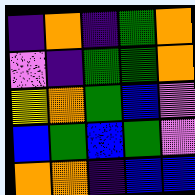[["indigo", "orange", "indigo", "green", "orange"], ["violet", "indigo", "green", "green", "orange"], ["yellow", "orange", "green", "blue", "violet"], ["blue", "green", "blue", "green", "violet"], ["orange", "orange", "indigo", "blue", "blue"]]